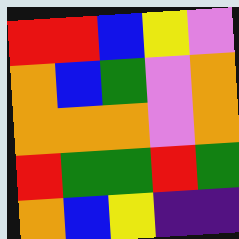[["red", "red", "blue", "yellow", "violet"], ["orange", "blue", "green", "violet", "orange"], ["orange", "orange", "orange", "violet", "orange"], ["red", "green", "green", "red", "green"], ["orange", "blue", "yellow", "indigo", "indigo"]]